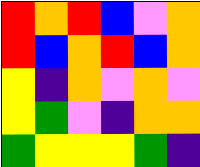[["red", "orange", "red", "blue", "violet", "orange"], ["red", "blue", "orange", "red", "blue", "orange"], ["yellow", "indigo", "orange", "violet", "orange", "violet"], ["yellow", "green", "violet", "indigo", "orange", "orange"], ["green", "yellow", "yellow", "yellow", "green", "indigo"]]